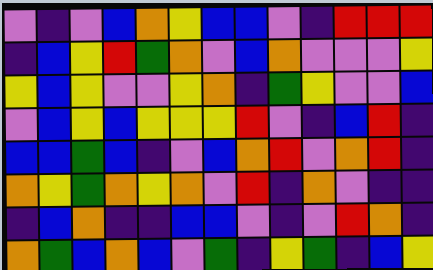[["violet", "indigo", "violet", "blue", "orange", "yellow", "blue", "blue", "violet", "indigo", "red", "red", "red"], ["indigo", "blue", "yellow", "red", "green", "orange", "violet", "blue", "orange", "violet", "violet", "violet", "yellow"], ["yellow", "blue", "yellow", "violet", "violet", "yellow", "orange", "indigo", "green", "yellow", "violet", "violet", "blue"], ["violet", "blue", "yellow", "blue", "yellow", "yellow", "yellow", "red", "violet", "indigo", "blue", "red", "indigo"], ["blue", "blue", "green", "blue", "indigo", "violet", "blue", "orange", "red", "violet", "orange", "red", "indigo"], ["orange", "yellow", "green", "orange", "yellow", "orange", "violet", "red", "indigo", "orange", "violet", "indigo", "indigo"], ["indigo", "blue", "orange", "indigo", "indigo", "blue", "blue", "violet", "indigo", "violet", "red", "orange", "indigo"], ["orange", "green", "blue", "orange", "blue", "violet", "green", "indigo", "yellow", "green", "indigo", "blue", "yellow"]]